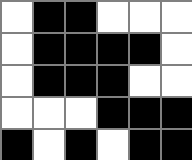[["white", "black", "black", "white", "white", "white"], ["white", "black", "black", "black", "black", "white"], ["white", "black", "black", "black", "white", "white"], ["white", "white", "white", "black", "black", "black"], ["black", "white", "black", "white", "black", "black"]]